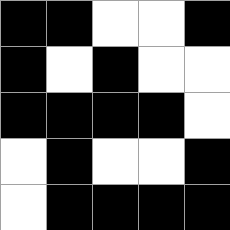[["black", "black", "white", "white", "black"], ["black", "white", "black", "white", "white"], ["black", "black", "black", "black", "white"], ["white", "black", "white", "white", "black"], ["white", "black", "black", "black", "black"]]